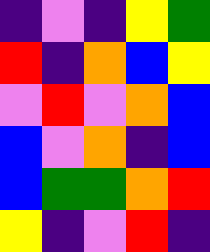[["indigo", "violet", "indigo", "yellow", "green"], ["red", "indigo", "orange", "blue", "yellow"], ["violet", "red", "violet", "orange", "blue"], ["blue", "violet", "orange", "indigo", "blue"], ["blue", "green", "green", "orange", "red"], ["yellow", "indigo", "violet", "red", "indigo"]]